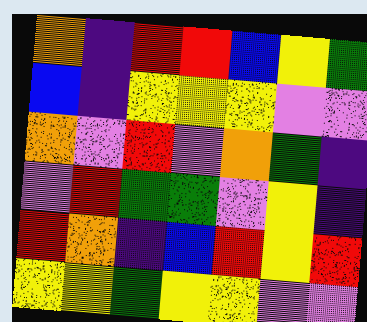[["orange", "indigo", "red", "red", "blue", "yellow", "green"], ["blue", "indigo", "yellow", "yellow", "yellow", "violet", "violet"], ["orange", "violet", "red", "violet", "orange", "green", "indigo"], ["violet", "red", "green", "green", "violet", "yellow", "indigo"], ["red", "orange", "indigo", "blue", "red", "yellow", "red"], ["yellow", "yellow", "green", "yellow", "yellow", "violet", "violet"]]